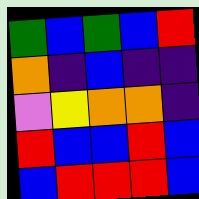[["green", "blue", "green", "blue", "red"], ["orange", "indigo", "blue", "indigo", "indigo"], ["violet", "yellow", "orange", "orange", "indigo"], ["red", "blue", "blue", "red", "blue"], ["blue", "red", "red", "red", "blue"]]